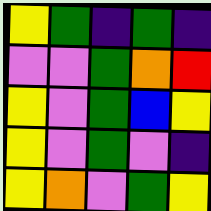[["yellow", "green", "indigo", "green", "indigo"], ["violet", "violet", "green", "orange", "red"], ["yellow", "violet", "green", "blue", "yellow"], ["yellow", "violet", "green", "violet", "indigo"], ["yellow", "orange", "violet", "green", "yellow"]]